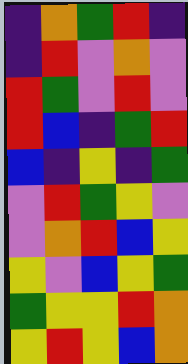[["indigo", "orange", "green", "red", "indigo"], ["indigo", "red", "violet", "orange", "violet"], ["red", "green", "violet", "red", "violet"], ["red", "blue", "indigo", "green", "red"], ["blue", "indigo", "yellow", "indigo", "green"], ["violet", "red", "green", "yellow", "violet"], ["violet", "orange", "red", "blue", "yellow"], ["yellow", "violet", "blue", "yellow", "green"], ["green", "yellow", "yellow", "red", "orange"], ["yellow", "red", "yellow", "blue", "orange"]]